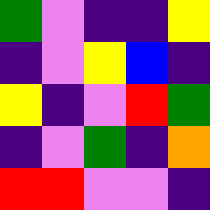[["green", "violet", "indigo", "indigo", "yellow"], ["indigo", "violet", "yellow", "blue", "indigo"], ["yellow", "indigo", "violet", "red", "green"], ["indigo", "violet", "green", "indigo", "orange"], ["red", "red", "violet", "violet", "indigo"]]